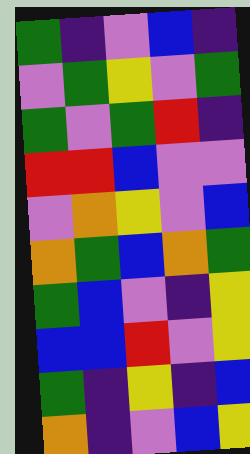[["green", "indigo", "violet", "blue", "indigo"], ["violet", "green", "yellow", "violet", "green"], ["green", "violet", "green", "red", "indigo"], ["red", "red", "blue", "violet", "violet"], ["violet", "orange", "yellow", "violet", "blue"], ["orange", "green", "blue", "orange", "green"], ["green", "blue", "violet", "indigo", "yellow"], ["blue", "blue", "red", "violet", "yellow"], ["green", "indigo", "yellow", "indigo", "blue"], ["orange", "indigo", "violet", "blue", "yellow"]]